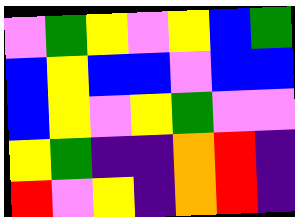[["violet", "green", "yellow", "violet", "yellow", "blue", "green"], ["blue", "yellow", "blue", "blue", "violet", "blue", "blue"], ["blue", "yellow", "violet", "yellow", "green", "violet", "violet"], ["yellow", "green", "indigo", "indigo", "orange", "red", "indigo"], ["red", "violet", "yellow", "indigo", "orange", "red", "indigo"]]